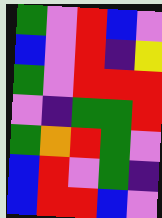[["green", "violet", "red", "blue", "violet"], ["blue", "violet", "red", "indigo", "yellow"], ["green", "violet", "red", "red", "red"], ["violet", "indigo", "green", "green", "red"], ["green", "orange", "red", "green", "violet"], ["blue", "red", "violet", "green", "indigo"], ["blue", "red", "red", "blue", "violet"]]